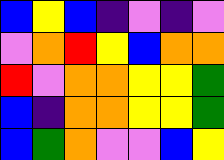[["blue", "yellow", "blue", "indigo", "violet", "indigo", "violet"], ["violet", "orange", "red", "yellow", "blue", "orange", "orange"], ["red", "violet", "orange", "orange", "yellow", "yellow", "green"], ["blue", "indigo", "orange", "orange", "yellow", "yellow", "green"], ["blue", "green", "orange", "violet", "violet", "blue", "yellow"]]